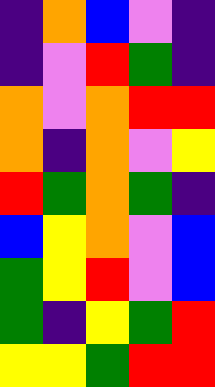[["indigo", "orange", "blue", "violet", "indigo"], ["indigo", "violet", "red", "green", "indigo"], ["orange", "violet", "orange", "red", "red"], ["orange", "indigo", "orange", "violet", "yellow"], ["red", "green", "orange", "green", "indigo"], ["blue", "yellow", "orange", "violet", "blue"], ["green", "yellow", "red", "violet", "blue"], ["green", "indigo", "yellow", "green", "red"], ["yellow", "yellow", "green", "red", "red"]]